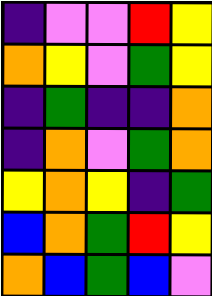[["indigo", "violet", "violet", "red", "yellow"], ["orange", "yellow", "violet", "green", "yellow"], ["indigo", "green", "indigo", "indigo", "orange"], ["indigo", "orange", "violet", "green", "orange"], ["yellow", "orange", "yellow", "indigo", "green"], ["blue", "orange", "green", "red", "yellow"], ["orange", "blue", "green", "blue", "violet"]]